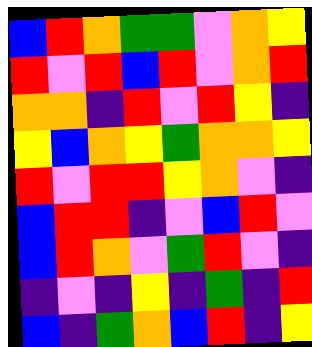[["blue", "red", "orange", "green", "green", "violet", "orange", "yellow"], ["red", "violet", "red", "blue", "red", "violet", "orange", "red"], ["orange", "orange", "indigo", "red", "violet", "red", "yellow", "indigo"], ["yellow", "blue", "orange", "yellow", "green", "orange", "orange", "yellow"], ["red", "violet", "red", "red", "yellow", "orange", "violet", "indigo"], ["blue", "red", "red", "indigo", "violet", "blue", "red", "violet"], ["blue", "red", "orange", "violet", "green", "red", "violet", "indigo"], ["indigo", "violet", "indigo", "yellow", "indigo", "green", "indigo", "red"], ["blue", "indigo", "green", "orange", "blue", "red", "indigo", "yellow"]]